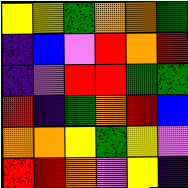[["yellow", "yellow", "green", "orange", "orange", "green"], ["indigo", "blue", "violet", "red", "orange", "red"], ["indigo", "violet", "red", "red", "green", "green"], ["red", "indigo", "green", "orange", "red", "blue"], ["orange", "orange", "yellow", "green", "yellow", "violet"], ["red", "red", "orange", "violet", "yellow", "indigo"]]